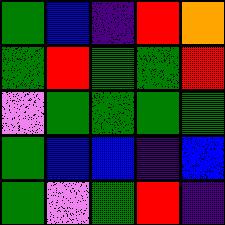[["green", "blue", "indigo", "red", "orange"], ["green", "red", "green", "green", "red"], ["violet", "green", "green", "green", "green"], ["green", "blue", "blue", "indigo", "blue"], ["green", "violet", "green", "red", "indigo"]]